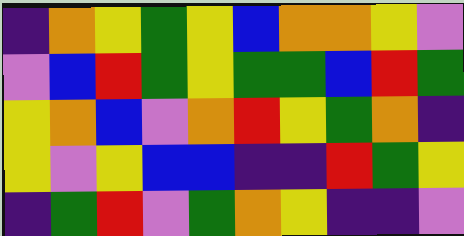[["indigo", "orange", "yellow", "green", "yellow", "blue", "orange", "orange", "yellow", "violet"], ["violet", "blue", "red", "green", "yellow", "green", "green", "blue", "red", "green"], ["yellow", "orange", "blue", "violet", "orange", "red", "yellow", "green", "orange", "indigo"], ["yellow", "violet", "yellow", "blue", "blue", "indigo", "indigo", "red", "green", "yellow"], ["indigo", "green", "red", "violet", "green", "orange", "yellow", "indigo", "indigo", "violet"]]